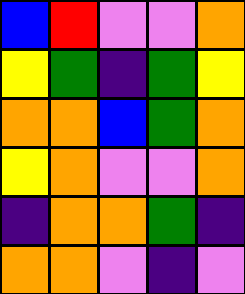[["blue", "red", "violet", "violet", "orange"], ["yellow", "green", "indigo", "green", "yellow"], ["orange", "orange", "blue", "green", "orange"], ["yellow", "orange", "violet", "violet", "orange"], ["indigo", "orange", "orange", "green", "indigo"], ["orange", "orange", "violet", "indigo", "violet"]]